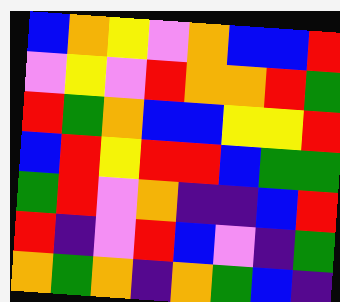[["blue", "orange", "yellow", "violet", "orange", "blue", "blue", "red"], ["violet", "yellow", "violet", "red", "orange", "orange", "red", "green"], ["red", "green", "orange", "blue", "blue", "yellow", "yellow", "red"], ["blue", "red", "yellow", "red", "red", "blue", "green", "green"], ["green", "red", "violet", "orange", "indigo", "indigo", "blue", "red"], ["red", "indigo", "violet", "red", "blue", "violet", "indigo", "green"], ["orange", "green", "orange", "indigo", "orange", "green", "blue", "indigo"]]